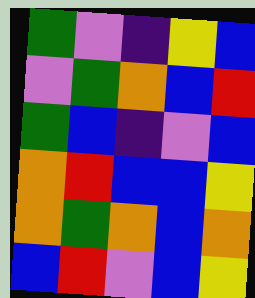[["green", "violet", "indigo", "yellow", "blue"], ["violet", "green", "orange", "blue", "red"], ["green", "blue", "indigo", "violet", "blue"], ["orange", "red", "blue", "blue", "yellow"], ["orange", "green", "orange", "blue", "orange"], ["blue", "red", "violet", "blue", "yellow"]]